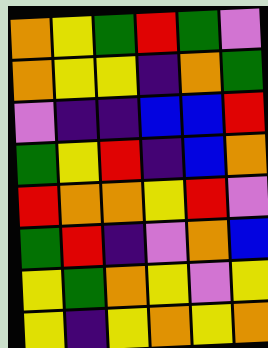[["orange", "yellow", "green", "red", "green", "violet"], ["orange", "yellow", "yellow", "indigo", "orange", "green"], ["violet", "indigo", "indigo", "blue", "blue", "red"], ["green", "yellow", "red", "indigo", "blue", "orange"], ["red", "orange", "orange", "yellow", "red", "violet"], ["green", "red", "indigo", "violet", "orange", "blue"], ["yellow", "green", "orange", "yellow", "violet", "yellow"], ["yellow", "indigo", "yellow", "orange", "yellow", "orange"]]